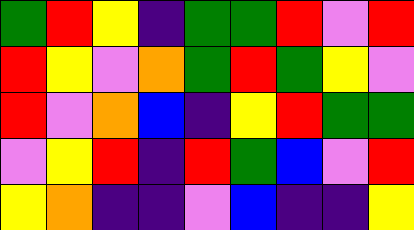[["green", "red", "yellow", "indigo", "green", "green", "red", "violet", "red"], ["red", "yellow", "violet", "orange", "green", "red", "green", "yellow", "violet"], ["red", "violet", "orange", "blue", "indigo", "yellow", "red", "green", "green"], ["violet", "yellow", "red", "indigo", "red", "green", "blue", "violet", "red"], ["yellow", "orange", "indigo", "indigo", "violet", "blue", "indigo", "indigo", "yellow"]]